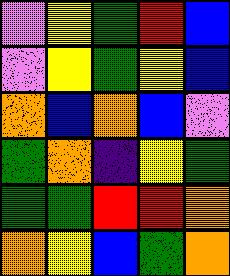[["violet", "yellow", "green", "red", "blue"], ["violet", "yellow", "green", "yellow", "blue"], ["orange", "blue", "orange", "blue", "violet"], ["green", "orange", "indigo", "yellow", "green"], ["green", "green", "red", "red", "orange"], ["orange", "yellow", "blue", "green", "orange"]]